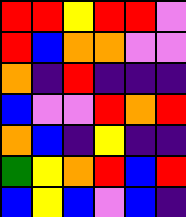[["red", "red", "yellow", "red", "red", "violet"], ["red", "blue", "orange", "orange", "violet", "violet"], ["orange", "indigo", "red", "indigo", "indigo", "indigo"], ["blue", "violet", "violet", "red", "orange", "red"], ["orange", "blue", "indigo", "yellow", "indigo", "indigo"], ["green", "yellow", "orange", "red", "blue", "red"], ["blue", "yellow", "blue", "violet", "blue", "indigo"]]